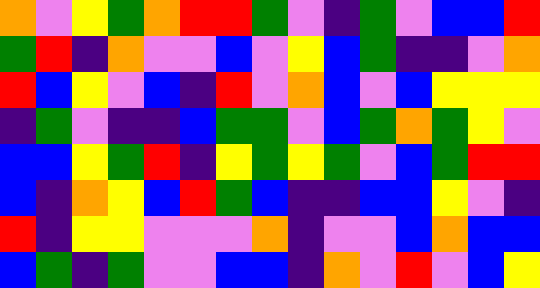[["orange", "violet", "yellow", "green", "orange", "red", "red", "green", "violet", "indigo", "green", "violet", "blue", "blue", "red"], ["green", "red", "indigo", "orange", "violet", "violet", "blue", "violet", "yellow", "blue", "green", "indigo", "indigo", "violet", "orange"], ["red", "blue", "yellow", "violet", "blue", "indigo", "red", "violet", "orange", "blue", "violet", "blue", "yellow", "yellow", "yellow"], ["indigo", "green", "violet", "indigo", "indigo", "blue", "green", "green", "violet", "blue", "green", "orange", "green", "yellow", "violet"], ["blue", "blue", "yellow", "green", "red", "indigo", "yellow", "green", "yellow", "green", "violet", "blue", "green", "red", "red"], ["blue", "indigo", "orange", "yellow", "blue", "red", "green", "blue", "indigo", "indigo", "blue", "blue", "yellow", "violet", "indigo"], ["red", "indigo", "yellow", "yellow", "violet", "violet", "violet", "orange", "indigo", "violet", "violet", "blue", "orange", "blue", "blue"], ["blue", "green", "indigo", "green", "violet", "violet", "blue", "blue", "indigo", "orange", "violet", "red", "violet", "blue", "yellow"]]